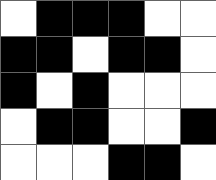[["white", "black", "black", "black", "white", "white"], ["black", "black", "white", "black", "black", "white"], ["black", "white", "black", "white", "white", "white"], ["white", "black", "black", "white", "white", "black"], ["white", "white", "white", "black", "black", "white"]]